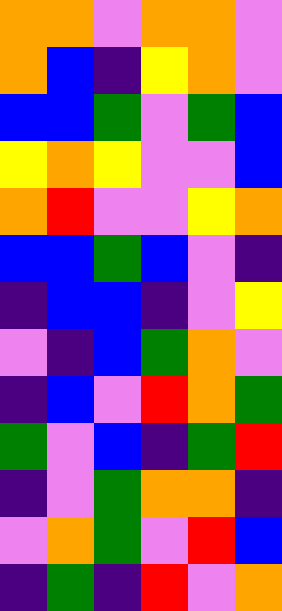[["orange", "orange", "violet", "orange", "orange", "violet"], ["orange", "blue", "indigo", "yellow", "orange", "violet"], ["blue", "blue", "green", "violet", "green", "blue"], ["yellow", "orange", "yellow", "violet", "violet", "blue"], ["orange", "red", "violet", "violet", "yellow", "orange"], ["blue", "blue", "green", "blue", "violet", "indigo"], ["indigo", "blue", "blue", "indigo", "violet", "yellow"], ["violet", "indigo", "blue", "green", "orange", "violet"], ["indigo", "blue", "violet", "red", "orange", "green"], ["green", "violet", "blue", "indigo", "green", "red"], ["indigo", "violet", "green", "orange", "orange", "indigo"], ["violet", "orange", "green", "violet", "red", "blue"], ["indigo", "green", "indigo", "red", "violet", "orange"]]